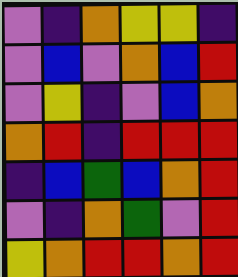[["violet", "indigo", "orange", "yellow", "yellow", "indigo"], ["violet", "blue", "violet", "orange", "blue", "red"], ["violet", "yellow", "indigo", "violet", "blue", "orange"], ["orange", "red", "indigo", "red", "red", "red"], ["indigo", "blue", "green", "blue", "orange", "red"], ["violet", "indigo", "orange", "green", "violet", "red"], ["yellow", "orange", "red", "red", "orange", "red"]]